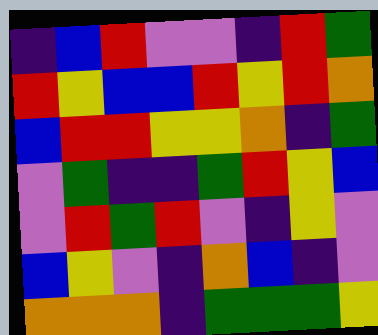[["indigo", "blue", "red", "violet", "violet", "indigo", "red", "green"], ["red", "yellow", "blue", "blue", "red", "yellow", "red", "orange"], ["blue", "red", "red", "yellow", "yellow", "orange", "indigo", "green"], ["violet", "green", "indigo", "indigo", "green", "red", "yellow", "blue"], ["violet", "red", "green", "red", "violet", "indigo", "yellow", "violet"], ["blue", "yellow", "violet", "indigo", "orange", "blue", "indigo", "violet"], ["orange", "orange", "orange", "indigo", "green", "green", "green", "yellow"]]